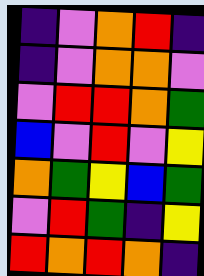[["indigo", "violet", "orange", "red", "indigo"], ["indigo", "violet", "orange", "orange", "violet"], ["violet", "red", "red", "orange", "green"], ["blue", "violet", "red", "violet", "yellow"], ["orange", "green", "yellow", "blue", "green"], ["violet", "red", "green", "indigo", "yellow"], ["red", "orange", "red", "orange", "indigo"]]